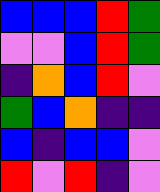[["blue", "blue", "blue", "red", "green"], ["violet", "violet", "blue", "red", "green"], ["indigo", "orange", "blue", "red", "violet"], ["green", "blue", "orange", "indigo", "indigo"], ["blue", "indigo", "blue", "blue", "violet"], ["red", "violet", "red", "indigo", "violet"]]